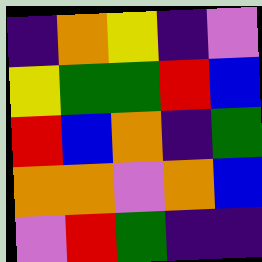[["indigo", "orange", "yellow", "indigo", "violet"], ["yellow", "green", "green", "red", "blue"], ["red", "blue", "orange", "indigo", "green"], ["orange", "orange", "violet", "orange", "blue"], ["violet", "red", "green", "indigo", "indigo"]]